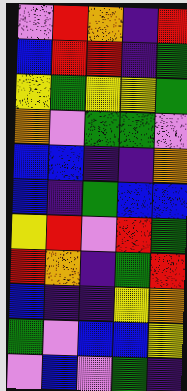[["violet", "red", "orange", "indigo", "red"], ["blue", "red", "red", "indigo", "green"], ["yellow", "green", "yellow", "yellow", "green"], ["orange", "violet", "green", "green", "violet"], ["blue", "blue", "indigo", "indigo", "orange"], ["blue", "indigo", "green", "blue", "blue"], ["yellow", "red", "violet", "red", "green"], ["red", "orange", "indigo", "green", "red"], ["blue", "indigo", "indigo", "yellow", "orange"], ["green", "violet", "blue", "blue", "yellow"], ["violet", "blue", "violet", "green", "indigo"]]